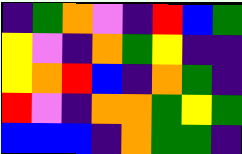[["indigo", "green", "orange", "violet", "indigo", "red", "blue", "green"], ["yellow", "violet", "indigo", "orange", "green", "yellow", "indigo", "indigo"], ["yellow", "orange", "red", "blue", "indigo", "orange", "green", "indigo"], ["red", "violet", "indigo", "orange", "orange", "green", "yellow", "green"], ["blue", "blue", "blue", "indigo", "orange", "green", "green", "indigo"]]